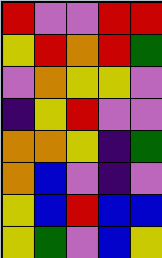[["red", "violet", "violet", "red", "red"], ["yellow", "red", "orange", "red", "green"], ["violet", "orange", "yellow", "yellow", "violet"], ["indigo", "yellow", "red", "violet", "violet"], ["orange", "orange", "yellow", "indigo", "green"], ["orange", "blue", "violet", "indigo", "violet"], ["yellow", "blue", "red", "blue", "blue"], ["yellow", "green", "violet", "blue", "yellow"]]